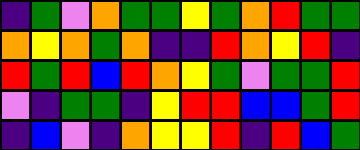[["indigo", "green", "violet", "orange", "green", "green", "yellow", "green", "orange", "red", "green", "green"], ["orange", "yellow", "orange", "green", "orange", "indigo", "indigo", "red", "orange", "yellow", "red", "indigo"], ["red", "green", "red", "blue", "red", "orange", "yellow", "green", "violet", "green", "green", "red"], ["violet", "indigo", "green", "green", "indigo", "yellow", "red", "red", "blue", "blue", "green", "red"], ["indigo", "blue", "violet", "indigo", "orange", "yellow", "yellow", "red", "indigo", "red", "blue", "green"]]